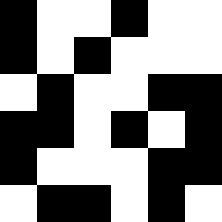[["black", "white", "white", "black", "white", "white"], ["black", "white", "black", "white", "white", "white"], ["white", "black", "white", "white", "black", "black"], ["black", "black", "white", "black", "white", "black"], ["black", "white", "white", "white", "black", "black"], ["white", "black", "black", "white", "black", "white"]]